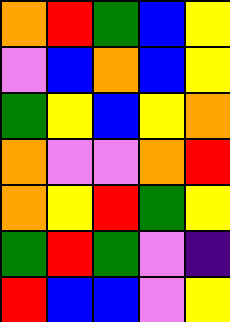[["orange", "red", "green", "blue", "yellow"], ["violet", "blue", "orange", "blue", "yellow"], ["green", "yellow", "blue", "yellow", "orange"], ["orange", "violet", "violet", "orange", "red"], ["orange", "yellow", "red", "green", "yellow"], ["green", "red", "green", "violet", "indigo"], ["red", "blue", "blue", "violet", "yellow"]]